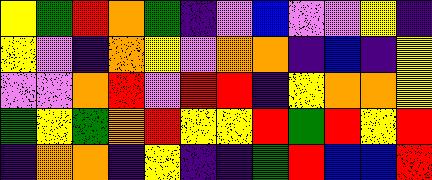[["yellow", "green", "red", "orange", "green", "indigo", "violet", "blue", "violet", "violet", "yellow", "indigo"], ["yellow", "violet", "indigo", "orange", "yellow", "violet", "orange", "orange", "indigo", "blue", "indigo", "yellow"], ["violet", "violet", "orange", "red", "violet", "red", "red", "indigo", "yellow", "orange", "orange", "yellow"], ["green", "yellow", "green", "orange", "red", "yellow", "yellow", "red", "green", "red", "yellow", "red"], ["indigo", "orange", "orange", "indigo", "yellow", "indigo", "indigo", "green", "red", "blue", "blue", "red"]]